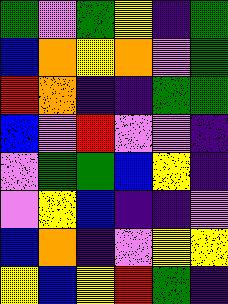[["green", "violet", "green", "yellow", "indigo", "green"], ["blue", "orange", "yellow", "orange", "violet", "green"], ["red", "orange", "indigo", "indigo", "green", "green"], ["blue", "violet", "red", "violet", "violet", "indigo"], ["violet", "green", "green", "blue", "yellow", "indigo"], ["violet", "yellow", "blue", "indigo", "indigo", "violet"], ["blue", "orange", "indigo", "violet", "yellow", "yellow"], ["yellow", "blue", "yellow", "red", "green", "indigo"]]